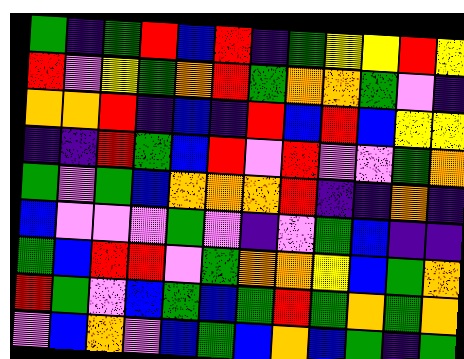[["green", "indigo", "green", "red", "blue", "red", "indigo", "green", "yellow", "yellow", "red", "yellow"], ["red", "violet", "yellow", "green", "orange", "red", "green", "orange", "orange", "green", "violet", "indigo"], ["orange", "orange", "red", "indigo", "blue", "indigo", "red", "blue", "red", "blue", "yellow", "yellow"], ["indigo", "indigo", "red", "green", "blue", "red", "violet", "red", "violet", "violet", "green", "orange"], ["green", "violet", "green", "blue", "orange", "orange", "orange", "red", "indigo", "indigo", "orange", "indigo"], ["blue", "violet", "violet", "violet", "green", "violet", "indigo", "violet", "green", "blue", "indigo", "indigo"], ["green", "blue", "red", "red", "violet", "green", "orange", "orange", "yellow", "blue", "green", "orange"], ["red", "green", "violet", "blue", "green", "blue", "green", "red", "green", "orange", "green", "orange"], ["violet", "blue", "orange", "violet", "blue", "green", "blue", "orange", "blue", "green", "indigo", "green"]]